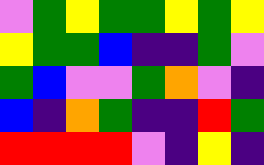[["violet", "green", "yellow", "green", "green", "yellow", "green", "yellow"], ["yellow", "green", "green", "blue", "indigo", "indigo", "green", "violet"], ["green", "blue", "violet", "violet", "green", "orange", "violet", "indigo"], ["blue", "indigo", "orange", "green", "indigo", "indigo", "red", "green"], ["red", "red", "red", "red", "violet", "indigo", "yellow", "indigo"]]